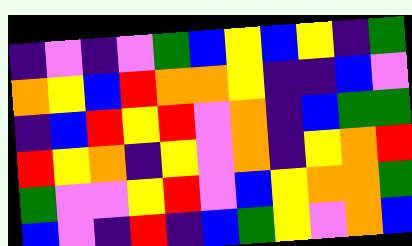[["indigo", "violet", "indigo", "violet", "green", "blue", "yellow", "blue", "yellow", "indigo", "green"], ["orange", "yellow", "blue", "red", "orange", "orange", "yellow", "indigo", "indigo", "blue", "violet"], ["indigo", "blue", "red", "yellow", "red", "violet", "orange", "indigo", "blue", "green", "green"], ["red", "yellow", "orange", "indigo", "yellow", "violet", "orange", "indigo", "yellow", "orange", "red"], ["green", "violet", "violet", "yellow", "red", "violet", "blue", "yellow", "orange", "orange", "green"], ["blue", "violet", "indigo", "red", "indigo", "blue", "green", "yellow", "violet", "orange", "blue"]]